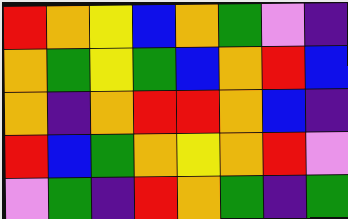[["red", "orange", "yellow", "blue", "orange", "green", "violet", "indigo"], ["orange", "green", "yellow", "green", "blue", "orange", "red", "blue"], ["orange", "indigo", "orange", "red", "red", "orange", "blue", "indigo"], ["red", "blue", "green", "orange", "yellow", "orange", "red", "violet"], ["violet", "green", "indigo", "red", "orange", "green", "indigo", "green"]]